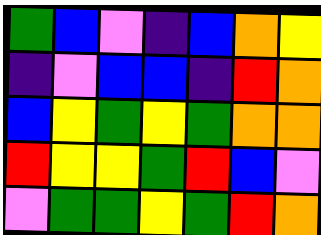[["green", "blue", "violet", "indigo", "blue", "orange", "yellow"], ["indigo", "violet", "blue", "blue", "indigo", "red", "orange"], ["blue", "yellow", "green", "yellow", "green", "orange", "orange"], ["red", "yellow", "yellow", "green", "red", "blue", "violet"], ["violet", "green", "green", "yellow", "green", "red", "orange"]]